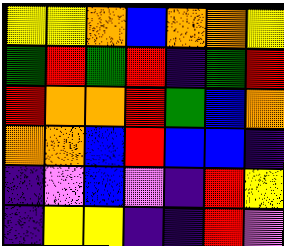[["yellow", "yellow", "orange", "blue", "orange", "orange", "yellow"], ["green", "red", "green", "red", "indigo", "green", "red"], ["red", "orange", "orange", "red", "green", "blue", "orange"], ["orange", "orange", "blue", "red", "blue", "blue", "indigo"], ["indigo", "violet", "blue", "violet", "indigo", "red", "yellow"], ["indigo", "yellow", "yellow", "indigo", "indigo", "red", "violet"]]